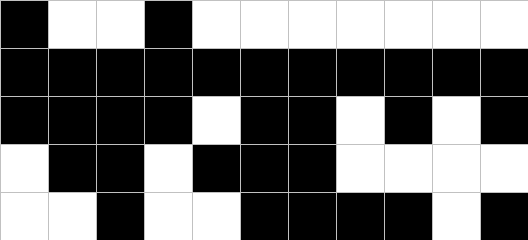[["black", "white", "white", "black", "white", "white", "white", "white", "white", "white", "white"], ["black", "black", "black", "black", "black", "black", "black", "black", "black", "black", "black"], ["black", "black", "black", "black", "white", "black", "black", "white", "black", "white", "black"], ["white", "black", "black", "white", "black", "black", "black", "white", "white", "white", "white"], ["white", "white", "black", "white", "white", "black", "black", "black", "black", "white", "black"]]